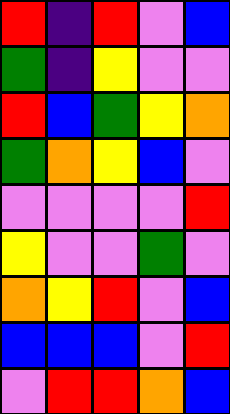[["red", "indigo", "red", "violet", "blue"], ["green", "indigo", "yellow", "violet", "violet"], ["red", "blue", "green", "yellow", "orange"], ["green", "orange", "yellow", "blue", "violet"], ["violet", "violet", "violet", "violet", "red"], ["yellow", "violet", "violet", "green", "violet"], ["orange", "yellow", "red", "violet", "blue"], ["blue", "blue", "blue", "violet", "red"], ["violet", "red", "red", "orange", "blue"]]